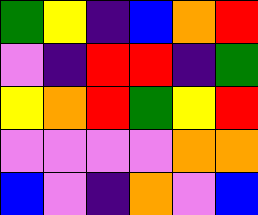[["green", "yellow", "indigo", "blue", "orange", "red"], ["violet", "indigo", "red", "red", "indigo", "green"], ["yellow", "orange", "red", "green", "yellow", "red"], ["violet", "violet", "violet", "violet", "orange", "orange"], ["blue", "violet", "indigo", "orange", "violet", "blue"]]